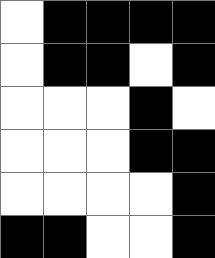[["white", "black", "black", "black", "black"], ["white", "black", "black", "white", "black"], ["white", "white", "white", "black", "white"], ["white", "white", "white", "black", "black"], ["white", "white", "white", "white", "black"], ["black", "black", "white", "white", "black"]]